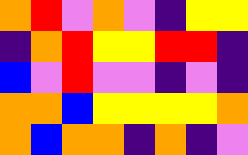[["orange", "red", "violet", "orange", "violet", "indigo", "yellow", "yellow"], ["indigo", "orange", "red", "yellow", "yellow", "red", "red", "indigo"], ["blue", "violet", "red", "violet", "violet", "indigo", "violet", "indigo"], ["orange", "orange", "blue", "yellow", "yellow", "yellow", "yellow", "orange"], ["orange", "blue", "orange", "orange", "indigo", "orange", "indigo", "violet"]]